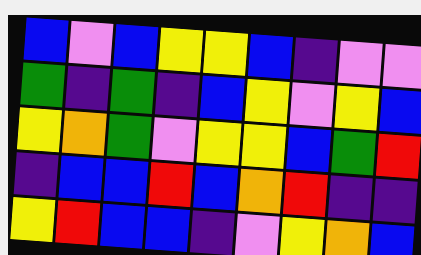[["blue", "violet", "blue", "yellow", "yellow", "blue", "indigo", "violet", "violet"], ["green", "indigo", "green", "indigo", "blue", "yellow", "violet", "yellow", "blue"], ["yellow", "orange", "green", "violet", "yellow", "yellow", "blue", "green", "red"], ["indigo", "blue", "blue", "red", "blue", "orange", "red", "indigo", "indigo"], ["yellow", "red", "blue", "blue", "indigo", "violet", "yellow", "orange", "blue"]]